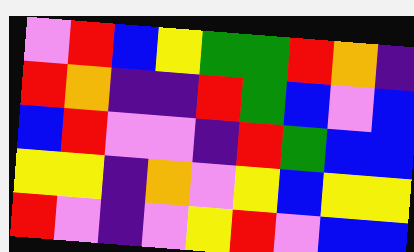[["violet", "red", "blue", "yellow", "green", "green", "red", "orange", "indigo"], ["red", "orange", "indigo", "indigo", "red", "green", "blue", "violet", "blue"], ["blue", "red", "violet", "violet", "indigo", "red", "green", "blue", "blue"], ["yellow", "yellow", "indigo", "orange", "violet", "yellow", "blue", "yellow", "yellow"], ["red", "violet", "indigo", "violet", "yellow", "red", "violet", "blue", "blue"]]